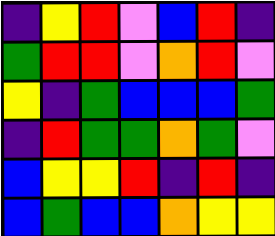[["indigo", "yellow", "red", "violet", "blue", "red", "indigo"], ["green", "red", "red", "violet", "orange", "red", "violet"], ["yellow", "indigo", "green", "blue", "blue", "blue", "green"], ["indigo", "red", "green", "green", "orange", "green", "violet"], ["blue", "yellow", "yellow", "red", "indigo", "red", "indigo"], ["blue", "green", "blue", "blue", "orange", "yellow", "yellow"]]